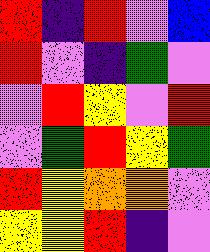[["red", "indigo", "red", "violet", "blue"], ["red", "violet", "indigo", "green", "violet"], ["violet", "red", "yellow", "violet", "red"], ["violet", "green", "red", "yellow", "green"], ["red", "yellow", "orange", "orange", "violet"], ["yellow", "yellow", "red", "indigo", "violet"]]